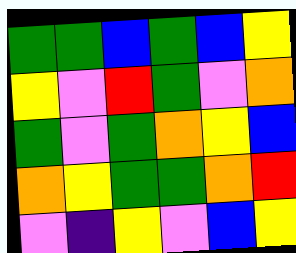[["green", "green", "blue", "green", "blue", "yellow"], ["yellow", "violet", "red", "green", "violet", "orange"], ["green", "violet", "green", "orange", "yellow", "blue"], ["orange", "yellow", "green", "green", "orange", "red"], ["violet", "indigo", "yellow", "violet", "blue", "yellow"]]